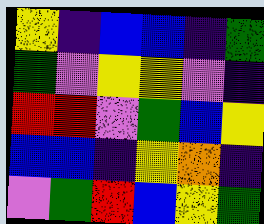[["yellow", "indigo", "blue", "blue", "indigo", "green"], ["green", "violet", "yellow", "yellow", "violet", "indigo"], ["red", "red", "violet", "green", "blue", "yellow"], ["blue", "blue", "indigo", "yellow", "orange", "indigo"], ["violet", "green", "red", "blue", "yellow", "green"]]